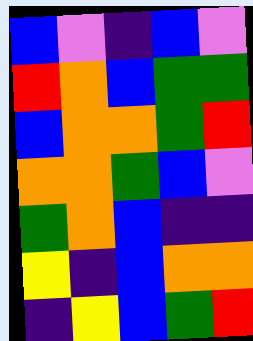[["blue", "violet", "indigo", "blue", "violet"], ["red", "orange", "blue", "green", "green"], ["blue", "orange", "orange", "green", "red"], ["orange", "orange", "green", "blue", "violet"], ["green", "orange", "blue", "indigo", "indigo"], ["yellow", "indigo", "blue", "orange", "orange"], ["indigo", "yellow", "blue", "green", "red"]]